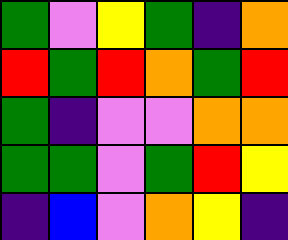[["green", "violet", "yellow", "green", "indigo", "orange"], ["red", "green", "red", "orange", "green", "red"], ["green", "indigo", "violet", "violet", "orange", "orange"], ["green", "green", "violet", "green", "red", "yellow"], ["indigo", "blue", "violet", "orange", "yellow", "indigo"]]